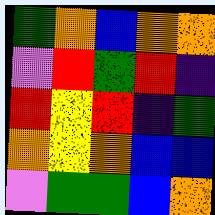[["green", "orange", "blue", "orange", "orange"], ["violet", "red", "green", "red", "indigo"], ["red", "yellow", "red", "indigo", "green"], ["orange", "yellow", "orange", "blue", "blue"], ["violet", "green", "green", "blue", "orange"]]